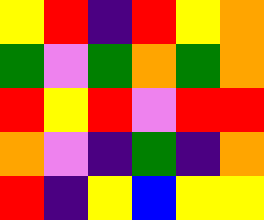[["yellow", "red", "indigo", "red", "yellow", "orange"], ["green", "violet", "green", "orange", "green", "orange"], ["red", "yellow", "red", "violet", "red", "red"], ["orange", "violet", "indigo", "green", "indigo", "orange"], ["red", "indigo", "yellow", "blue", "yellow", "yellow"]]